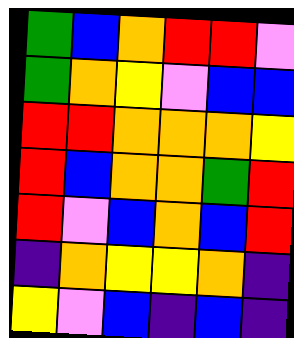[["green", "blue", "orange", "red", "red", "violet"], ["green", "orange", "yellow", "violet", "blue", "blue"], ["red", "red", "orange", "orange", "orange", "yellow"], ["red", "blue", "orange", "orange", "green", "red"], ["red", "violet", "blue", "orange", "blue", "red"], ["indigo", "orange", "yellow", "yellow", "orange", "indigo"], ["yellow", "violet", "blue", "indigo", "blue", "indigo"]]